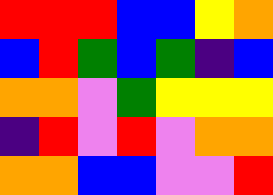[["red", "red", "red", "blue", "blue", "yellow", "orange"], ["blue", "red", "green", "blue", "green", "indigo", "blue"], ["orange", "orange", "violet", "green", "yellow", "yellow", "yellow"], ["indigo", "red", "violet", "red", "violet", "orange", "orange"], ["orange", "orange", "blue", "blue", "violet", "violet", "red"]]